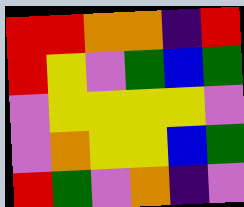[["red", "red", "orange", "orange", "indigo", "red"], ["red", "yellow", "violet", "green", "blue", "green"], ["violet", "yellow", "yellow", "yellow", "yellow", "violet"], ["violet", "orange", "yellow", "yellow", "blue", "green"], ["red", "green", "violet", "orange", "indigo", "violet"]]